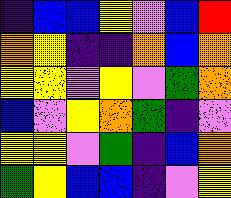[["indigo", "blue", "blue", "yellow", "violet", "blue", "red"], ["orange", "yellow", "indigo", "indigo", "orange", "blue", "orange"], ["yellow", "yellow", "violet", "yellow", "violet", "green", "orange"], ["blue", "violet", "yellow", "orange", "green", "indigo", "violet"], ["yellow", "yellow", "violet", "green", "indigo", "blue", "orange"], ["green", "yellow", "blue", "blue", "indigo", "violet", "yellow"]]